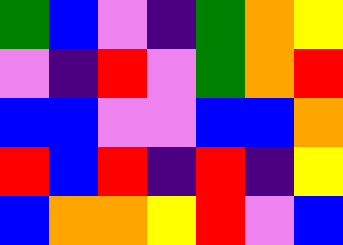[["green", "blue", "violet", "indigo", "green", "orange", "yellow"], ["violet", "indigo", "red", "violet", "green", "orange", "red"], ["blue", "blue", "violet", "violet", "blue", "blue", "orange"], ["red", "blue", "red", "indigo", "red", "indigo", "yellow"], ["blue", "orange", "orange", "yellow", "red", "violet", "blue"]]